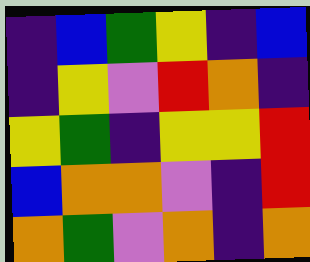[["indigo", "blue", "green", "yellow", "indigo", "blue"], ["indigo", "yellow", "violet", "red", "orange", "indigo"], ["yellow", "green", "indigo", "yellow", "yellow", "red"], ["blue", "orange", "orange", "violet", "indigo", "red"], ["orange", "green", "violet", "orange", "indigo", "orange"]]